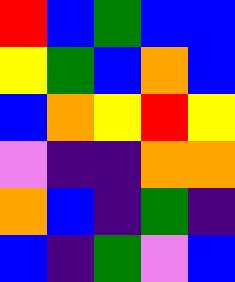[["red", "blue", "green", "blue", "blue"], ["yellow", "green", "blue", "orange", "blue"], ["blue", "orange", "yellow", "red", "yellow"], ["violet", "indigo", "indigo", "orange", "orange"], ["orange", "blue", "indigo", "green", "indigo"], ["blue", "indigo", "green", "violet", "blue"]]